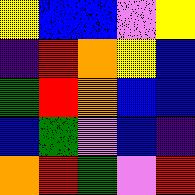[["yellow", "blue", "blue", "violet", "yellow"], ["indigo", "red", "orange", "yellow", "blue"], ["green", "red", "orange", "blue", "blue"], ["blue", "green", "violet", "blue", "indigo"], ["orange", "red", "green", "violet", "red"]]